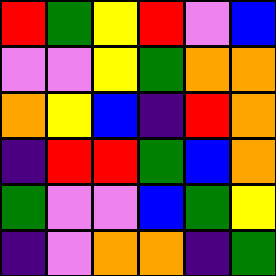[["red", "green", "yellow", "red", "violet", "blue"], ["violet", "violet", "yellow", "green", "orange", "orange"], ["orange", "yellow", "blue", "indigo", "red", "orange"], ["indigo", "red", "red", "green", "blue", "orange"], ["green", "violet", "violet", "blue", "green", "yellow"], ["indigo", "violet", "orange", "orange", "indigo", "green"]]